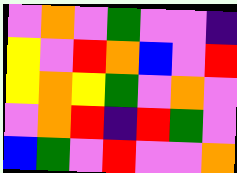[["violet", "orange", "violet", "green", "violet", "violet", "indigo"], ["yellow", "violet", "red", "orange", "blue", "violet", "red"], ["yellow", "orange", "yellow", "green", "violet", "orange", "violet"], ["violet", "orange", "red", "indigo", "red", "green", "violet"], ["blue", "green", "violet", "red", "violet", "violet", "orange"]]